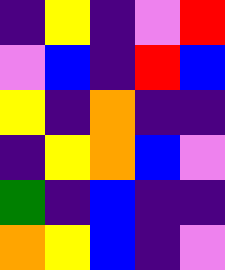[["indigo", "yellow", "indigo", "violet", "red"], ["violet", "blue", "indigo", "red", "blue"], ["yellow", "indigo", "orange", "indigo", "indigo"], ["indigo", "yellow", "orange", "blue", "violet"], ["green", "indigo", "blue", "indigo", "indigo"], ["orange", "yellow", "blue", "indigo", "violet"]]